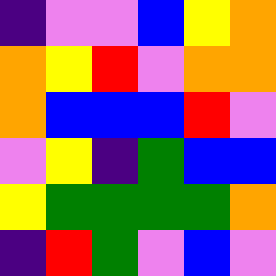[["indigo", "violet", "violet", "blue", "yellow", "orange"], ["orange", "yellow", "red", "violet", "orange", "orange"], ["orange", "blue", "blue", "blue", "red", "violet"], ["violet", "yellow", "indigo", "green", "blue", "blue"], ["yellow", "green", "green", "green", "green", "orange"], ["indigo", "red", "green", "violet", "blue", "violet"]]